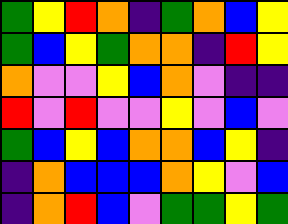[["green", "yellow", "red", "orange", "indigo", "green", "orange", "blue", "yellow"], ["green", "blue", "yellow", "green", "orange", "orange", "indigo", "red", "yellow"], ["orange", "violet", "violet", "yellow", "blue", "orange", "violet", "indigo", "indigo"], ["red", "violet", "red", "violet", "violet", "yellow", "violet", "blue", "violet"], ["green", "blue", "yellow", "blue", "orange", "orange", "blue", "yellow", "indigo"], ["indigo", "orange", "blue", "blue", "blue", "orange", "yellow", "violet", "blue"], ["indigo", "orange", "red", "blue", "violet", "green", "green", "yellow", "green"]]